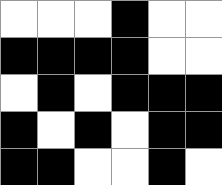[["white", "white", "white", "black", "white", "white"], ["black", "black", "black", "black", "white", "white"], ["white", "black", "white", "black", "black", "black"], ["black", "white", "black", "white", "black", "black"], ["black", "black", "white", "white", "black", "white"]]